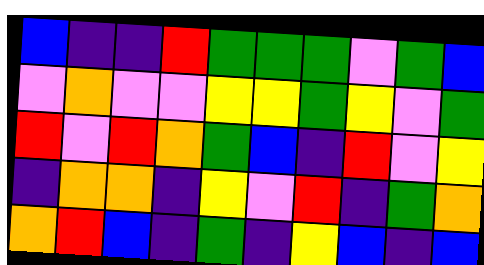[["blue", "indigo", "indigo", "red", "green", "green", "green", "violet", "green", "blue"], ["violet", "orange", "violet", "violet", "yellow", "yellow", "green", "yellow", "violet", "green"], ["red", "violet", "red", "orange", "green", "blue", "indigo", "red", "violet", "yellow"], ["indigo", "orange", "orange", "indigo", "yellow", "violet", "red", "indigo", "green", "orange"], ["orange", "red", "blue", "indigo", "green", "indigo", "yellow", "blue", "indigo", "blue"]]